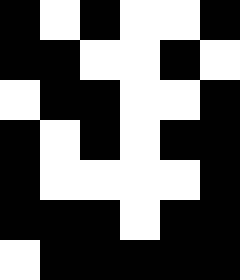[["black", "white", "black", "white", "white", "black"], ["black", "black", "white", "white", "black", "white"], ["white", "black", "black", "white", "white", "black"], ["black", "white", "black", "white", "black", "black"], ["black", "white", "white", "white", "white", "black"], ["black", "black", "black", "white", "black", "black"], ["white", "black", "black", "black", "black", "black"]]